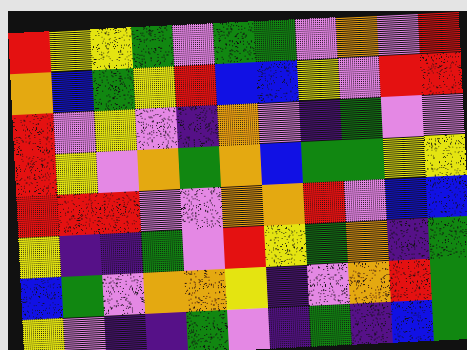[["red", "yellow", "yellow", "green", "violet", "green", "green", "violet", "orange", "violet", "red"], ["orange", "blue", "green", "yellow", "red", "blue", "blue", "yellow", "violet", "red", "red"], ["red", "violet", "yellow", "violet", "indigo", "orange", "violet", "indigo", "green", "violet", "violet"], ["red", "yellow", "violet", "orange", "green", "orange", "blue", "green", "green", "yellow", "yellow"], ["red", "red", "red", "violet", "violet", "orange", "orange", "red", "violet", "blue", "blue"], ["yellow", "indigo", "indigo", "green", "violet", "red", "yellow", "green", "orange", "indigo", "green"], ["blue", "green", "violet", "orange", "orange", "yellow", "indigo", "violet", "orange", "red", "green"], ["yellow", "violet", "indigo", "indigo", "green", "violet", "indigo", "green", "indigo", "blue", "green"]]